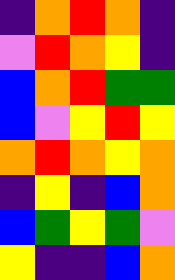[["indigo", "orange", "red", "orange", "indigo"], ["violet", "red", "orange", "yellow", "indigo"], ["blue", "orange", "red", "green", "green"], ["blue", "violet", "yellow", "red", "yellow"], ["orange", "red", "orange", "yellow", "orange"], ["indigo", "yellow", "indigo", "blue", "orange"], ["blue", "green", "yellow", "green", "violet"], ["yellow", "indigo", "indigo", "blue", "orange"]]